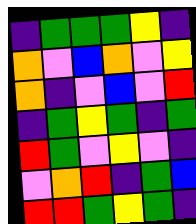[["indigo", "green", "green", "green", "yellow", "indigo"], ["orange", "violet", "blue", "orange", "violet", "yellow"], ["orange", "indigo", "violet", "blue", "violet", "red"], ["indigo", "green", "yellow", "green", "indigo", "green"], ["red", "green", "violet", "yellow", "violet", "indigo"], ["violet", "orange", "red", "indigo", "green", "blue"], ["red", "red", "green", "yellow", "green", "indigo"]]